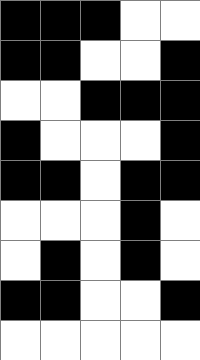[["black", "black", "black", "white", "white"], ["black", "black", "white", "white", "black"], ["white", "white", "black", "black", "black"], ["black", "white", "white", "white", "black"], ["black", "black", "white", "black", "black"], ["white", "white", "white", "black", "white"], ["white", "black", "white", "black", "white"], ["black", "black", "white", "white", "black"], ["white", "white", "white", "white", "white"]]